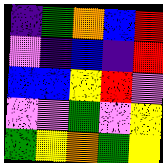[["indigo", "green", "orange", "blue", "red"], ["violet", "indigo", "blue", "indigo", "red"], ["blue", "blue", "yellow", "red", "violet"], ["violet", "violet", "green", "violet", "yellow"], ["green", "yellow", "orange", "green", "yellow"]]